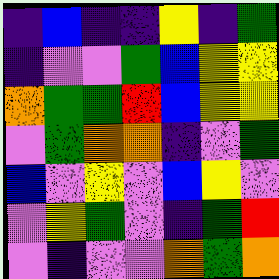[["indigo", "blue", "indigo", "indigo", "yellow", "indigo", "green"], ["indigo", "violet", "violet", "green", "blue", "yellow", "yellow"], ["orange", "green", "green", "red", "blue", "yellow", "yellow"], ["violet", "green", "orange", "orange", "indigo", "violet", "green"], ["blue", "violet", "yellow", "violet", "blue", "yellow", "violet"], ["violet", "yellow", "green", "violet", "indigo", "green", "red"], ["violet", "indigo", "violet", "violet", "orange", "green", "orange"]]